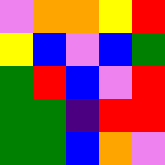[["violet", "orange", "orange", "yellow", "red"], ["yellow", "blue", "violet", "blue", "green"], ["green", "red", "blue", "violet", "red"], ["green", "green", "indigo", "red", "red"], ["green", "green", "blue", "orange", "violet"]]